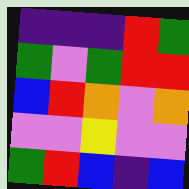[["indigo", "indigo", "indigo", "red", "green"], ["green", "violet", "green", "red", "red"], ["blue", "red", "orange", "violet", "orange"], ["violet", "violet", "yellow", "violet", "violet"], ["green", "red", "blue", "indigo", "blue"]]